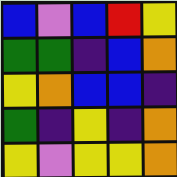[["blue", "violet", "blue", "red", "yellow"], ["green", "green", "indigo", "blue", "orange"], ["yellow", "orange", "blue", "blue", "indigo"], ["green", "indigo", "yellow", "indigo", "orange"], ["yellow", "violet", "yellow", "yellow", "orange"]]